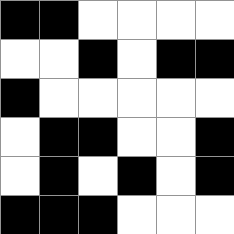[["black", "black", "white", "white", "white", "white"], ["white", "white", "black", "white", "black", "black"], ["black", "white", "white", "white", "white", "white"], ["white", "black", "black", "white", "white", "black"], ["white", "black", "white", "black", "white", "black"], ["black", "black", "black", "white", "white", "white"]]